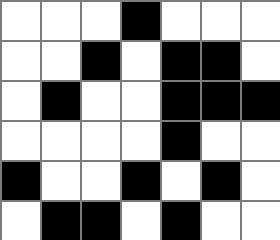[["white", "white", "white", "black", "white", "white", "white"], ["white", "white", "black", "white", "black", "black", "white"], ["white", "black", "white", "white", "black", "black", "black"], ["white", "white", "white", "white", "black", "white", "white"], ["black", "white", "white", "black", "white", "black", "white"], ["white", "black", "black", "white", "black", "white", "white"]]